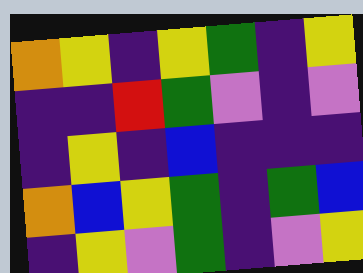[["orange", "yellow", "indigo", "yellow", "green", "indigo", "yellow"], ["indigo", "indigo", "red", "green", "violet", "indigo", "violet"], ["indigo", "yellow", "indigo", "blue", "indigo", "indigo", "indigo"], ["orange", "blue", "yellow", "green", "indigo", "green", "blue"], ["indigo", "yellow", "violet", "green", "indigo", "violet", "yellow"]]